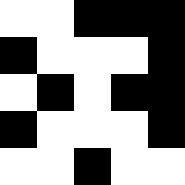[["white", "white", "black", "black", "black"], ["black", "white", "white", "white", "black"], ["white", "black", "white", "black", "black"], ["black", "white", "white", "white", "black"], ["white", "white", "black", "white", "white"]]